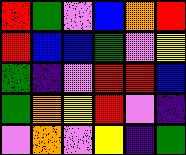[["red", "green", "violet", "blue", "orange", "red"], ["red", "blue", "blue", "green", "violet", "yellow"], ["green", "indigo", "violet", "red", "red", "blue"], ["green", "orange", "yellow", "red", "violet", "indigo"], ["violet", "orange", "violet", "yellow", "indigo", "green"]]